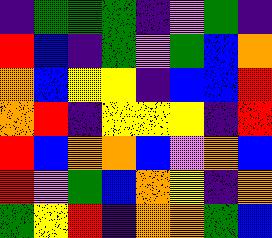[["indigo", "green", "green", "green", "indigo", "violet", "green", "indigo"], ["red", "blue", "indigo", "green", "violet", "green", "blue", "orange"], ["orange", "blue", "yellow", "yellow", "indigo", "blue", "blue", "red"], ["orange", "red", "indigo", "yellow", "yellow", "yellow", "indigo", "red"], ["red", "blue", "orange", "orange", "blue", "violet", "orange", "blue"], ["red", "violet", "green", "blue", "orange", "yellow", "indigo", "orange"], ["green", "yellow", "red", "indigo", "orange", "orange", "green", "blue"]]